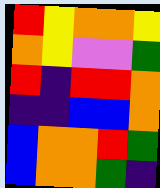[["red", "yellow", "orange", "orange", "yellow"], ["orange", "yellow", "violet", "violet", "green"], ["red", "indigo", "red", "red", "orange"], ["indigo", "indigo", "blue", "blue", "orange"], ["blue", "orange", "orange", "red", "green"], ["blue", "orange", "orange", "green", "indigo"]]